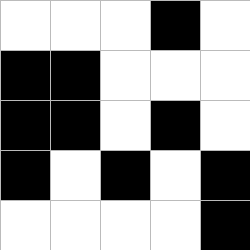[["white", "white", "white", "black", "white"], ["black", "black", "white", "white", "white"], ["black", "black", "white", "black", "white"], ["black", "white", "black", "white", "black"], ["white", "white", "white", "white", "black"]]